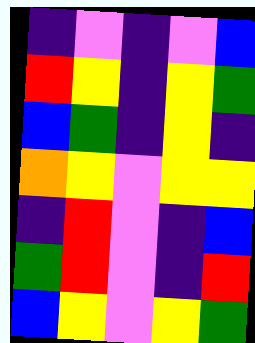[["indigo", "violet", "indigo", "violet", "blue"], ["red", "yellow", "indigo", "yellow", "green"], ["blue", "green", "indigo", "yellow", "indigo"], ["orange", "yellow", "violet", "yellow", "yellow"], ["indigo", "red", "violet", "indigo", "blue"], ["green", "red", "violet", "indigo", "red"], ["blue", "yellow", "violet", "yellow", "green"]]